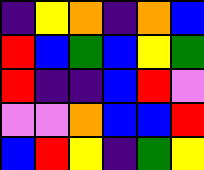[["indigo", "yellow", "orange", "indigo", "orange", "blue"], ["red", "blue", "green", "blue", "yellow", "green"], ["red", "indigo", "indigo", "blue", "red", "violet"], ["violet", "violet", "orange", "blue", "blue", "red"], ["blue", "red", "yellow", "indigo", "green", "yellow"]]